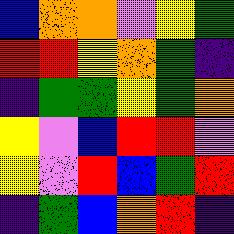[["blue", "orange", "orange", "violet", "yellow", "green"], ["red", "red", "yellow", "orange", "green", "indigo"], ["indigo", "green", "green", "yellow", "green", "orange"], ["yellow", "violet", "blue", "red", "red", "violet"], ["yellow", "violet", "red", "blue", "green", "red"], ["indigo", "green", "blue", "orange", "red", "indigo"]]